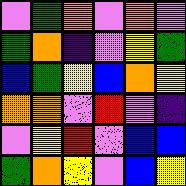[["violet", "green", "orange", "violet", "orange", "violet"], ["green", "orange", "indigo", "violet", "yellow", "green"], ["blue", "green", "yellow", "blue", "orange", "yellow"], ["orange", "orange", "violet", "red", "violet", "indigo"], ["violet", "yellow", "red", "violet", "blue", "blue"], ["green", "orange", "yellow", "violet", "blue", "yellow"]]